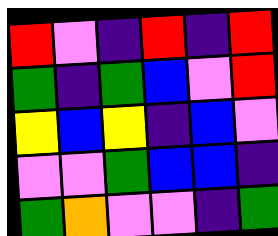[["red", "violet", "indigo", "red", "indigo", "red"], ["green", "indigo", "green", "blue", "violet", "red"], ["yellow", "blue", "yellow", "indigo", "blue", "violet"], ["violet", "violet", "green", "blue", "blue", "indigo"], ["green", "orange", "violet", "violet", "indigo", "green"]]